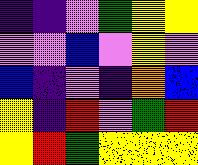[["indigo", "indigo", "violet", "green", "yellow", "yellow"], ["violet", "violet", "blue", "violet", "yellow", "violet"], ["blue", "indigo", "violet", "indigo", "orange", "blue"], ["yellow", "indigo", "red", "violet", "green", "red"], ["yellow", "red", "green", "yellow", "yellow", "yellow"]]